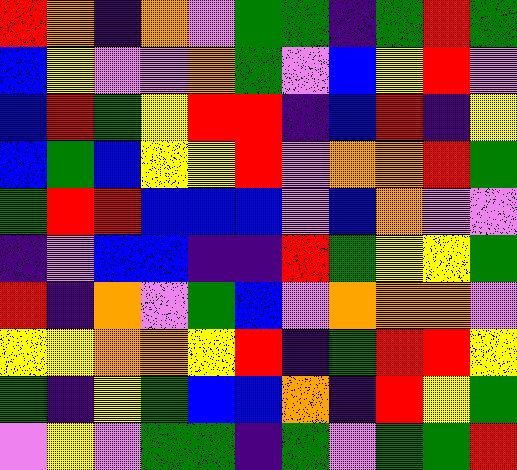[["red", "orange", "indigo", "orange", "violet", "green", "green", "indigo", "green", "red", "green"], ["blue", "yellow", "violet", "violet", "orange", "green", "violet", "blue", "yellow", "red", "violet"], ["blue", "red", "green", "yellow", "red", "red", "indigo", "blue", "red", "indigo", "yellow"], ["blue", "green", "blue", "yellow", "yellow", "red", "violet", "orange", "orange", "red", "green"], ["green", "red", "red", "blue", "blue", "blue", "violet", "blue", "orange", "violet", "violet"], ["indigo", "violet", "blue", "blue", "indigo", "indigo", "red", "green", "yellow", "yellow", "green"], ["red", "indigo", "orange", "violet", "green", "blue", "violet", "orange", "orange", "orange", "violet"], ["yellow", "yellow", "orange", "orange", "yellow", "red", "indigo", "green", "red", "red", "yellow"], ["green", "indigo", "yellow", "green", "blue", "blue", "orange", "indigo", "red", "yellow", "green"], ["violet", "yellow", "violet", "green", "green", "indigo", "green", "violet", "green", "green", "red"]]